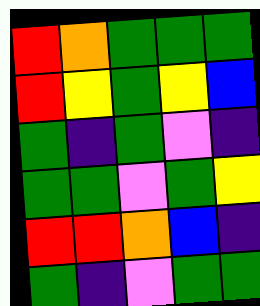[["red", "orange", "green", "green", "green"], ["red", "yellow", "green", "yellow", "blue"], ["green", "indigo", "green", "violet", "indigo"], ["green", "green", "violet", "green", "yellow"], ["red", "red", "orange", "blue", "indigo"], ["green", "indigo", "violet", "green", "green"]]